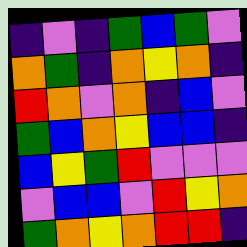[["indigo", "violet", "indigo", "green", "blue", "green", "violet"], ["orange", "green", "indigo", "orange", "yellow", "orange", "indigo"], ["red", "orange", "violet", "orange", "indigo", "blue", "violet"], ["green", "blue", "orange", "yellow", "blue", "blue", "indigo"], ["blue", "yellow", "green", "red", "violet", "violet", "violet"], ["violet", "blue", "blue", "violet", "red", "yellow", "orange"], ["green", "orange", "yellow", "orange", "red", "red", "indigo"]]